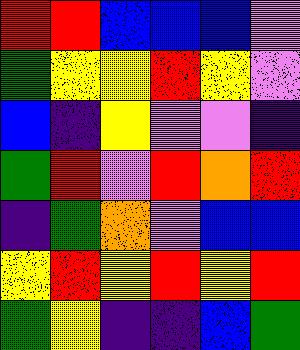[["red", "red", "blue", "blue", "blue", "violet"], ["green", "yellow", "yellow", "red", "yellow", "violet"], ["blue", "indigo", "yellow", "violet", "violet", "indigo"], ["green", "red", "violet", "red", "orange", "red"], ["indigo", "green", "orange", "violet", "blue", "blue"], ["yellow", "red", "yellow", "red", "yellow", "red"], ["green", "yellow", "indigo", "indigo", "blue", "green"]]